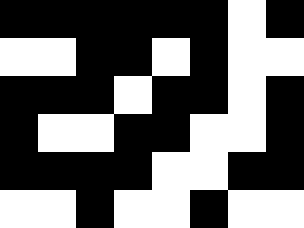[["black", "black", "black", "black", "black", "black", "white", "black"], ["white", "white", "black", "black", "white", "black", "white", "white"], ["black", "black", "black", "white", "black", "black", "white", "black"], ["black", "white", "white", "black", "black", "white", "white", "black"], ["black", "black", "black", "black", "white", "white", "black", "black"], ["white", "white", "black", "white", "white", "black", "white", "white"]]